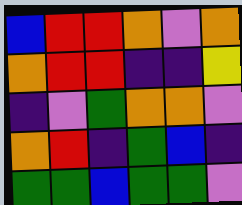[["blue", "red", "red", "orange", "violet", "orange"], ["orange", "red", "red", "indigo", "indigo", "yellow"], ["indigo", "violet", "green", "orange", "orange", "violet"], ["orange", "red", "indigo", "green", "blue", "indigo"], ["green", "green", "blue", "green", "green", "violet"]]